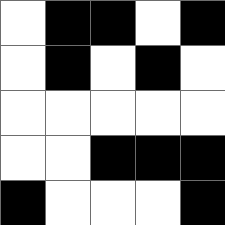[["white", "black", "black", "white", "black"], ["white", "black", "white", "black", "white"], ["white", "white", "white", "white", "white"], ["white", "white", "black", "black", "black"], ["black", "white", "white", "white", "black"]]